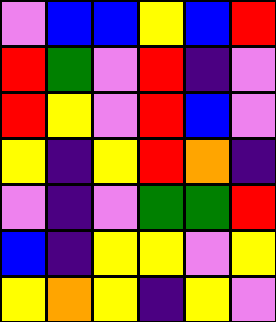[["violet", "blue", "blue", "yellow", "blue", "red"], ["red", "green", "violet", "red", "indigo", "violet"], ["red", "yellow", "violet", "red", "blue", "violet"], ["yellow", "indigo", "yellow", "red", "orange", "indigo"], ["violet", "indigo", "violet", "green", "green", "red"], ["blue", "indigo", "yellow", "yellow", "violet", "yellow"], ["yellow", "orange", "yellow", "indigo", "yellow", "violet"]]